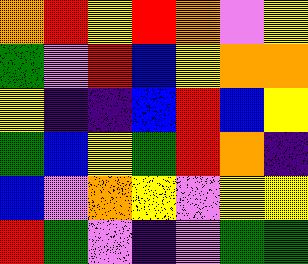[["orange", "red", "yellow", "red", "orange", "violet", "yellow"], ["green", "violet", "red", "blue", "yellow", "orange", "orange"], ["yellow", "indigo", "indigo", "blue", "red", "blue", "yellow"], ["green", "blue", "yellow", "green", "red", "orange", "indigo"], ["blue", "violet", "orange", "yellow", "violet", "yellow", "yellow"], ["red", "green", "violet", "indigo", "violet", "green", "green"]]